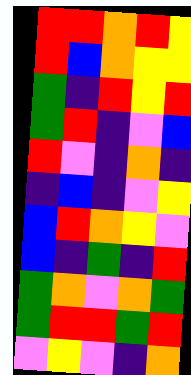[["red", "red", "orange", "red", "yellow"], ["red", "blue", "orange", "yellow", "yellow"], ["green", "indigo", "red", "yellow", "red"], ["green", "red", "indigo", "violet", "blue"], ["red", "violet", "indigo", "orange", "indigo"], ["indigo", "blue", "indigo", "violet", "yellow"], ["blue", "red", "orange", "yellow", "violet"], ["blue", "indigo", "green", "indigo", "red"], ["green", "orange", "violet", "orange", "green"], ["green", "red", "red", "green", "red"], ["violet", "yellow", "violet", "indigo", "orange"]]